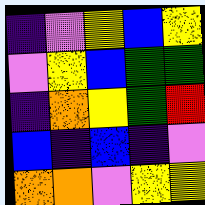[["indigo", "violet", "yellow", "blue", "yellow"], ["violet", "yellow", "blue", "green", "green"], ["indigo", "orange", "yellow", "green", "red"], ["blue", "indigo", "blue", "indigo", "violet"], ["orange", "orange", "violet", "yellow", "yellow"]]